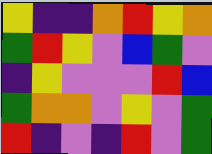[["yellow", "indigo", "indigo", "orange", "red", "yellow", "orange"], ["green", "red", "yellow", "violet", "blue", "green", "violet"], ["indigo", "yellow", "violet", "violet", "violet", "red", "blue"], ["green", "orange", "orange", "violet", "yellow", "violet", "green"], ["red", "indigo", "violet", "indigo", "red", "violet", "green"]]